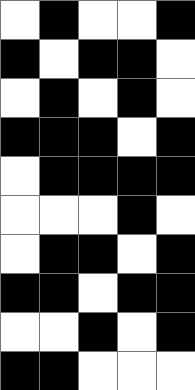[["white", "black", "white", "white", "black"], ["black", "white", "black", "black", "white"], ["white", "black", "white", "black", "white"], ["black", "black", "black", "white", "black"], ["white", "black", "black", "black", "black"], ["white", "white", "white", "black", "white"], ["white", "black", "black", "white", "black"], ["black", "black", "white", "black", "black"], ["white", "white", "black", "white", "black"], ["black", "black", "white", "white", "white"]]